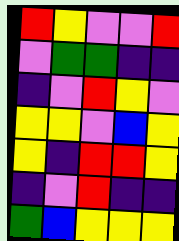[["red", "yellow", "violet", "violet", "red"], ["violet", "green", "green", "indigo", "indigo"], ["indigo", "violet", "red", "yellow", "violet"], ["yellow", "yellow", "violet", "blue", "yellow"], ["yellow", "indigo", "red", "red", "yellow"], ["indigo", "violet", "red", "indigo", "indigo"], ["green", "blue", "yellow", "yellow", "yellow"]]